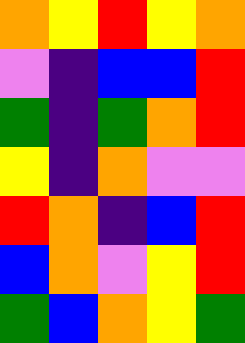[["orange", "yellow", "red", "yellow", "orange"], ["violet", "indigo", "blue", "blue", "red"], ["green", "indigo", "green", "orange", "red"], ["yellow", "indigo", "orange", "violet", "violet"], ["red", "orange", "indigo", "blue", "red"], ["blue", "orange", "violet", "yellow", "red"], ["green", "blue", "orange", "yellow", "green"]]